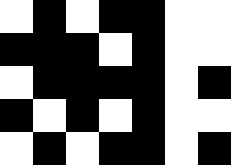[["white", "black", "white", "black", "black", "white", "white"], ["black", "black", "black", "white", "black", "white", "white"], ["white", "black", "black", "black", "black", "white", "black"], ["black", "white", "black", "white", "black", "white", "white"], ["white", "black", "white", "black", "black", "white", "black"]]